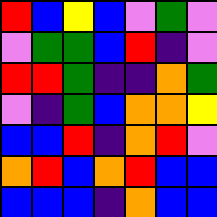[["red", "blue", "yellow", "blue", "violet", "green", "violet"], ["violet", "green", "green", "blue", "red", "indigo", "violet"], ["red", "red", "green", "indigo", "indigo", "orange", "green"], ["violet", "indigo", "green", "blue", "orange", "orange", "yellow"], ["blue", "blue", "red", "indigo", "orange", "red", "violet"], ["orange", "red", "blue", "orange", "red", "blue", "blue"], ["blue", "blue", "blue", "indigo", "orange", "blue", "blue"]]